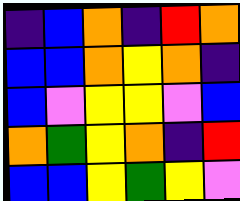[["indigo", "blue", "orange", "indigo", "red", "orange"], ["blue", "blue", "orange", "yellow", "orange", "indigo"], ["blue", "violet", "yellow", "yellow", "violet", "blue"], ["orange", "green", "yellow", "orange", "indigo", "red"], ["blue", "blue", "yellow", "green", "yellow", "violet"]]